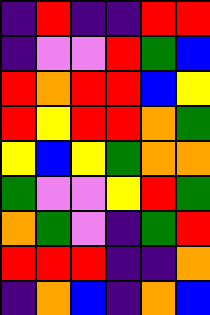[["indigo", "red", "indigo", "indigo", "red", "red"], ["indigo", "violet", "violet", "red", "green", "blue"], ["red", "orange", "red", "red", "blue", "yellow"], ["red", "yellow", "red", "red", "orange", "green"], ["yellow", "blue", "yellow", "green", "orange", "orange"], ["green", "violet", "violet", "yellow", "red", "green"], ["orange", "green", "violet", "indigo", "green", "red"], ["red", "red", "red", "indigo", "indigo", "orange"], ["indigo", "orange", "blue", "indigo", "orange", "blue"]]